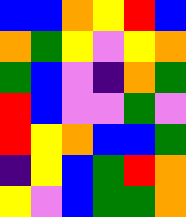[["blue", "blue", "orange", "yellow", "red", "blue"], ["orange", "green", "yellow", "violet", "yellow", "orange"], ["green", "blue", "violet", "indigo", "orange", "green"], ["red", "blue", "violet", "violet", "green", "violet"], ["red", "yellow", "orange", "blue", "blue", "green"], ["indigo", "yellow", "blue", "green", "red", "orange"], ["yellow", "violet", "blue", "green", "green", "orange"]]